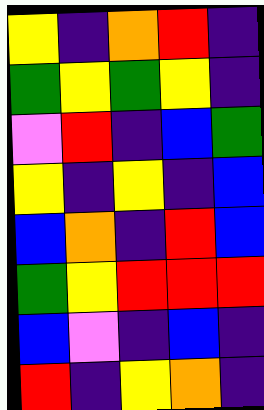[["yellow", "indigo", "orange", "red", "indigo"], ["green", "yellow", "green", "yellow", "indigo"], ["violet", "red", "indigo", "blue", "green"], ["yellow", "indigo", "yellow", "indigo", "blue"], ["blue", "orange", "indigo", "red", "blue"], ["green", "yellow", "red", "red", "red"], ["blue", "violet", "indigo", "blue", "indigo"], ["red", "indigo", "yellow", "orange", "indigo"]]